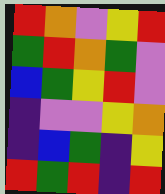[["red", "orange", "violet", "yellow", "red"], ["green", "red", "orange", "green", "violet"], ["blue", "green", "yellow", "red", "violet"], ["indigo", "violet", "violet", "yellow", "orange"], ["indigo", "blue", "green", "indigo", "yellow"], ["red", "green", "red", "indigo", "red"]]